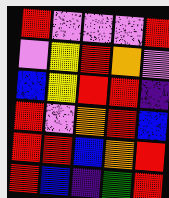[["red", "violet", "violet", "violet", "red"], ["violet", "yellow", "red", "orange", "violet"], ["blue", "yellow", "red", "red", "indigo"], ["red", "violet", "orange", "red", "blue"], ["red", "red", "blue", "orange", "red"], ["red", "blue", "indigo", "green", "red"]]